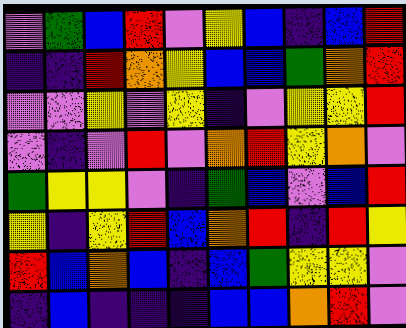[["violet", "green", "blue", "red", "violet", "yellow", "blue", "indigo", "blue", "red"], ["indigo", "indigo", "red", "orange", "yellow", "blue", "blue", "green", "orange", "red"], ["violet", "violet", "yellow", "violet", "yellow", "indigo", "violet", "yellow", "yellow", "red"], ["violet", "indigo", "violet", "red", "violet", "orange", "red", "yellow", "orange", "violet"], ["green", "yellow", "yellow", "violet", "indigo", "green", "blue", "violet", "blue", "red"], ["yellow", "indigo", "yellow", "red", "blue", "orange", "red", "indigo", "red", "yellow"], ["red", "blue", "orange", "blue", "indigo", "blue", "green", "yellow", "yellow", "violet"], ["indigo", "blue", "indigo", "indigo", "indigo", "blue", "blue", "orange", "red", "violet"]]